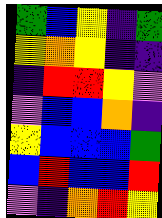[["green", "blue", "yellow", "indigo", "green"], ["yellow", "orange", "yellow", "indigo", "indigo"], ["indigo", "red", "red", "yellow", "violet"], ["violet", "blue", "blue", "orange", "indigo"], ["yellow", "blue", "blue", "blue", "green"], ["blue", "red", "blue", "blue", "red"], ["violet", "indigo", "orange", "red", "yellow"]]